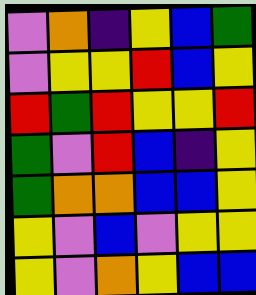[["violet", "orange", "indigo", "yellow", "blue", "green"], ["violet", "yellow", "yellow", "red", "blue", "yellow"], ["red", "green", "red", "yellow", "yellow", "red"], ["green", "violet", "red", "blue", "indigo", "yellow"], ["green", "orange", "orange", "blue", "blue", "yellow"], ["yellow", "violet", "blue", "violet", "yellow", "yellow"], ["yellow", "violet", "orange", "yellow", "blue", "blue"]]